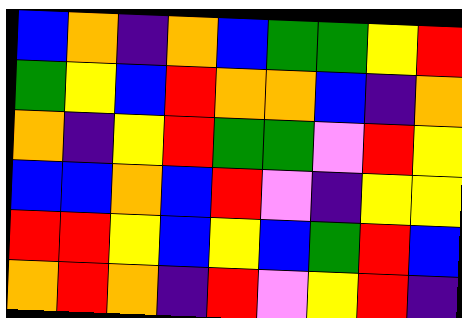[["blue", "orange", "indigo", "orange", "blue", "green", "green", "yellow", "red"], ["green", "yellow", "blue", "red", "orange", "orange", "blue", "indigo", "orange"], ["orange", "indigo", "yellow", "red", "green", "green", "violet", "red", "yellow"], ["blue", "blue", "orange", "blue", "red", "violet", "indigo", "yellow", "yellow"], ["red", "red", "yellow", "blue", "yellow", "blue", "green", "red", "blue"], ["orange", "red", "orange", "indigo", "red", "violet", "yellow", "red", "indigo"]]